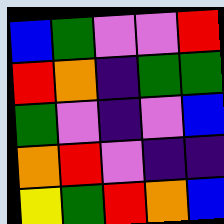[["blue", "green", "violet", "violet", "red"], ["red", "orange", "indigo", "green", "green"], ["green", "violet", "indigo", "violet", "blue"], ["orange", "red", "violet", "indigo", "indigo"], ["yellow", "green", "red", "orange", "blue"]]